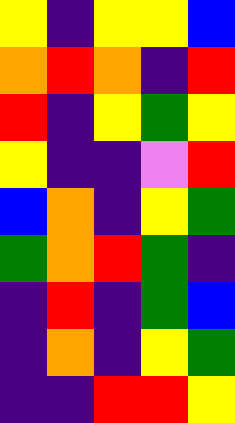[["yellow", "indigo", "yellow", "yellow", "blue"], ["orange", "red", "orange", "indigo", "red"], ["red", "indigo", "yellow", "green", "yellow"], ["yellow", "indigo", "indigo", "violet", "red"], ["blue", "orange", "indigo", "yellow", "green"], ["green", "orange", "red", "green", "indigo"], ["indigo", "red", "indigo", "green", "blue"], ["indigo", "orange", "indigo", "yellow", "green"], ["indigo", "indigo", "red", "red", "yellow"]]